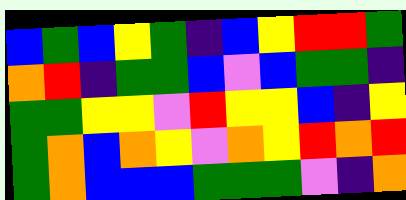[["blue", "green", "blue", "yellow", "green", "indigo", "blue", "yellow", "red", "red", "green"], ["orange", "red", "indigo", "green", "green", "blue", "violet", "blue", "green", "green", "indigo"], ["green", "green", "yellow", "yellow", "violet", "red", "yellow", "yellow", "blue", "indigo", "yellow"], ["green", "orange", "blue", "orange", "yellow", "violet", "orange", "yellow", "red", "orange", "red"], ["green", "orange", "blue", "blue", "blue", "green", "green", "green", "violet", "indigo", "orange"]]